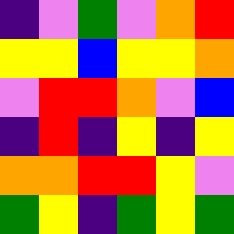[["indigo", "violet", "green", "violet", "orange", "red"], ["yellow", "yellow", "blue", "yellow", "yellow", "orange"], ["violet", "red", "red", "orange", "violet", "blue"], ["indigo", "red", "indigo", "yellow", "indigo", "yellow"], ["orange", "orange", "red", "red", "yellow", "violet"], ["green", "yellow", "indigo", "green", "yellow", "green"]]